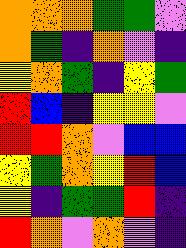[["orange", "orange", "orange", "green", "green", "violet"], ["orange", "green", "indigo", "orange", "violet", "indigo"], ["yellow", "orange", "green", "indigo", "yellow", "green"], ["red", "blue", "indigo", "yellow", "yellow", "violet"], ["red", "red", "orange", "violet", "blue", "blue"], ["yellow", "green", "orange", "yellow", "red", "blue"], ["yellow", "indigo", "green", "green", "red", "indigo"], ["red", "orange", "violet", "orange", "violet", "indigo"]]